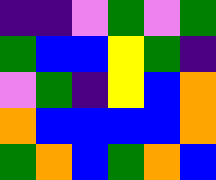[["indigo", "indigo", "violet", "green", "violet", "green"], ["green", "blue", "blue", "yellow", "green", "indigo"], ["violet", "green", "indigo", "yellow", "blue", "orange"], ["orange", "blue", "blue", "blue", "blue", "orange"], ["green", "orange", "blue", "green", "orange", "blue"]]